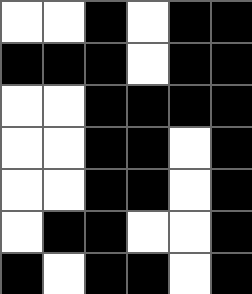[["white", "white", "black", "white", "black", "black"], ["black", "black", "black", "white", "black", "black"], ["white", "white", "black", "black", "black", "black"], ["white", "white", "black", "black", "white", "black"], ["white", "white", "black", "black", "white", "black"], ["white", "black", "black", "white", "white", "black"], ["black", "white", "black", "black", "white", "black"]]